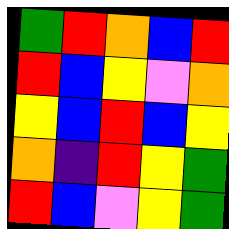[["green", "red", "orange", "blue", "red"], ["red", "blue", "yellow", "violet", "orange"], ["yellow", "blue", "red", "blue", "yellow"], ["orange", "indigo", "red", "yellow", "green"], ["red", "blue", "violet", "yellow", "green"]]